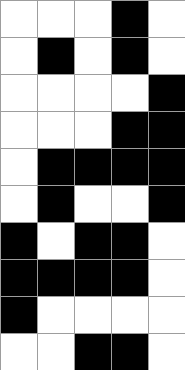[["white", "white", "white", "black", "white"], ["white", "black", "white", "black", "white"], ["white", "white", "white", "white", "black"], ["white", "white", "white", "black", "black"], ["white", "black", "black", "black", "black"], ["white", "black", "white", "white", "black"], ["black", "white", "black", "black", "white"], ["black", "black", "black", "black", "white"], ["black", "white", "white", "white", "white"], ["white", "white", "black", "black", "white"]]